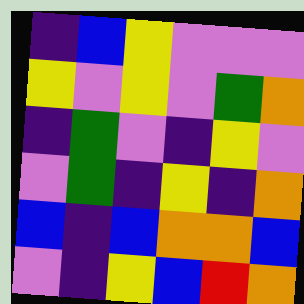[["indigo", "blue", "yellow", "violet", "violet", "violet"], ["yellow", "violet", "yellow", "violet", "green", "orange"], ["indigo", "green", "violet", "indigo", "yellow", "violet"], ["violet", "green", "indigo", "yellow", "indigo", "orange"], ["blue", "indigo", "blue", "orange", "orange", "blue"], ["violet", "indigo", "yellow", "blue", "red", "orange"]]